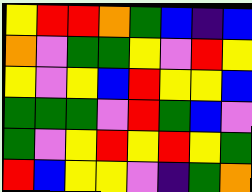[["yellow", "red", "red", "orange", "green", "blue", "indigo", "blue"], ["orange", "violet", "green", "green", "yellow", "violet", "red", "yellow"], ["yellow", "violet", "yellow", "blue", "red", "yellow", "yellow", "blue"], ["green", "green", "green", "violet", "red", "green", "blue", "violet"], ["green", "violet", "yellow", "red", "yellow", "red", "yellow", "green"], ["red", "blue", "yellow", "yellow", "violet", "indigo", "green", "orange"]]